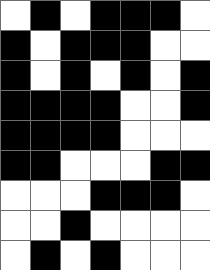[["white", "black", "white", "black", "black", "black", "white"], ["black", "white", "black", "black", "black", "white", "white"], ["black", "white", "black", "white", "black", "white", "black"], ["black", "black", "black", "black", "white", "white", "black"], ["black", "black", "black", "black", "white", "white", "white"], ["black", "black", "white", "white", "white", "black", "black"], ["white", "white", "white", "black", "black", "black", "white"], ["white", "white", "black", "white", "white", "white", "white"], ["white", "black", "white", "black", "white", "white", "white"]]